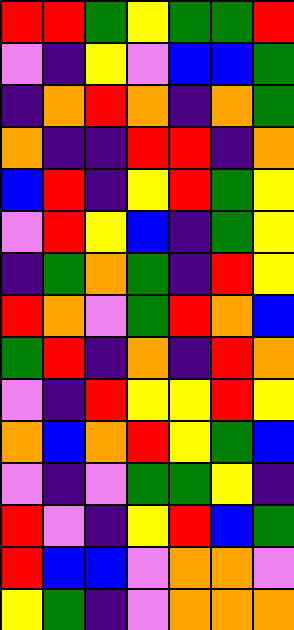[["red", "red", "green", "yellow", "green", "green", "red"], ["violet", "indigo", "yellow", "violet", "blue", "blue", "green"], ["indigo", "orange", "red", "orange", "indigo", "orange", "green"], ["orange", "indigo", "indigo", "red", "red", "indigo", "orange"], ["blue", "red", "indigo", "yellow", "red", "green", "yellow"], ["violet", "red", "yellow", "blue", "indigo", "green", "yellow"], ["indigo", "green", "orange", "green", "indigo", "red", "yellow"], ["red", "orange", "violet", "green", "red", "orange", "blue"], ["green", "red", "indigo", "orange", "indigo", "red", "orange"], ["violet", "indigo", "red", "yellow", "yellow", "red", "yellow"], ["orange", "blue", "orange", "red", "yellow", "green", "blue"], ["violet", "indigo", "violet", "green", "green", "yellow", "indigo"], ["red", "violet", "indigo", "yellow", "red", "blue", "green"], ["red", "blue", "blue", "violet", "orange", "orange", "violet"], ["yellow", "green", "indigo", "violet", "orange", "orange", "orange"]]